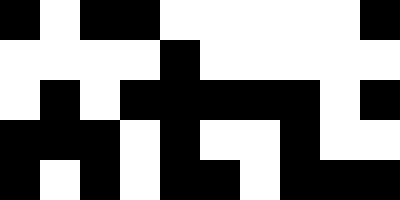[["black", "white", "black", "black", "white", "white", "white", "white", "white", "black"], ["white", "white", "white", "white", "black", "white", "white", "white", "white", "white"], ["white", "black", "white", "black", "black", "black", "black", "black", "white", "black"], ["black", "black", "black", "white", "black", "white", "white", "black", "white", "white"], ["black", "white", "black", "white", "black", "black", "white", "black", "black", "black"]]